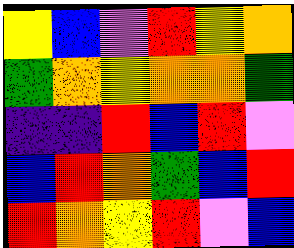[["yellow", "blue", "violet", "red", "yellow", "orange"], ["green", "orange", "yellow", "orange", "orange", "green"], ["indigo", "indigo", "red", "blue", "red", "violet"], ["blue", "red", "orange", "green", "blue", "red"], ["red", "orange", "yellow", "red", "violet", "blue"]]